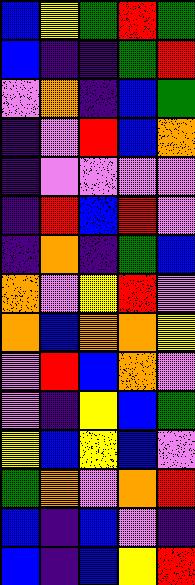[["blue", "yellow", "green", "red", "green"], ["blue", "indigo", "indigo", "green", "red"], ["violet", "orange", "indigo", "blue", "green"], ["indigo", "violet", "red", "blue", "orange"], ["indigo", "violet", "violet", "violet", "violet"], ["indigo", "red", "blue", "red", "violet"], ["indigo", "orange", "indigo", "green", "blue"], ["orange", "violet", "yellow", "red", "violet"], ["orange", "blue", "orange", "orange", "yellow"], ["violet", "red", "blue", "orange", "violet"], ["violet", "indigo", "yellow", "blue", "green"], ["yellow", "blue", "yellow", "blue", "violet"], ["green", "orange", "violet", "orange", "red"], ["blue", "indigo", "blue", "violet", "indigo"], ["blue", "indigo", "blue", "yellow", "red"]]